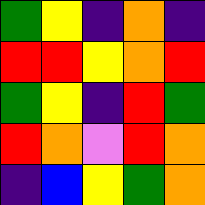[["green", "yellow", "indigo", "orange", "indigo"], ["red", "red", "yellow", "orange", "red"], ["green", "yellow", "indigo", "red", "green"], ["red", "orange", "violet", "red", "orange"], ["indigo", "blue", "yellow", "green", "orange"]]